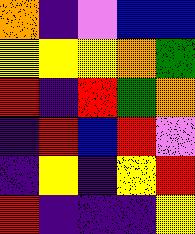[["orange", "indigo", "violet", "blue", "blue"], ["yellow", "yellow", "yellow", "orange", "green"], ["red", "indigo", "red", "green", "orange"], ["indigo", "red", "blue", "red", "violet"], ["indigo", "yellow", "indigo", "yellow", "red"], ["red", "indigo", "indigo", "indigo", "yellow"]]